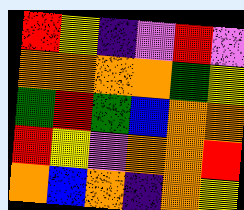[["red", "yellow", "indigo", "violet", "red", "violet"], ["orange", "orange", "orange", "orange", "green", "yellow"], ["green", "red", "green", "blue", "orange", "orange"], ["red", "yellow", "violet", "orange", "orange", "red"], ["orange", "blue", "orange", "indigo", "orange", "yellow"]]